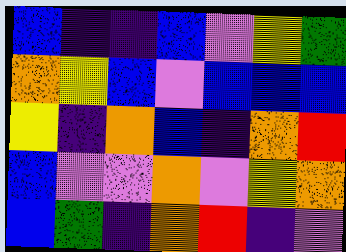[["blue", "indigo", "indigo", "blue", "violet", "yellow", "green"], ["orange", "yellow", "blue", "violet", "blue", "blue", "blue"], ["yellow", "indigo", "orange", "blue", "indigo", "orange", "red"], ["blue", "violet", "violet", "orange", "violet", "yellow", "orange"], ["blue", "green", "indigo", "orange", "red", "indigo", "violet"]]